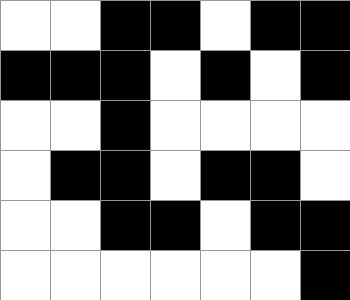[["white", "white", "black", "black", "white", "black", "black"], ["black", "black", "black", "white", "black", "white", "black"], ["white", "white", "black", "white", "white", "white", "white"], ["white", "black", "black", "white", "black", "black", "white"], ["white", "white", "black", "black", "white", "black", "black"], ["white", "white", "white", "white", "white", "white", "black"]]